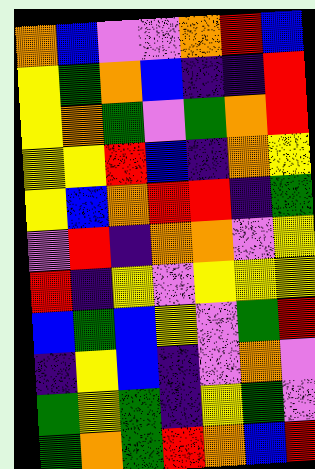[["orange", "blue", "violet", "violet", "orange", "red", "blue"], ["yellow", "green", "orange", "blue", "indigo", "indigo", "red"], ["yellow", "orange", "green", "violet", "green", "orange", "red"], ["yellow", "yellow", "red", "blue", "indigo", "orange", "yellow"], ["yellow", "blue", "orange", "red", "red", "indigo", "green"], ["violet", "red", "indigo", "orange", "orange", "violet", "yellow"], ["red", "indigo", "yellow", "violet", "yellow", "yellow", "yellow"], ["blue", "green", "blue", "yellow", "violet", "green", "red"], ["indigo", "yellow", "blue", "indigo", "violet", "orange", "violet"], ["green", "yellow", "green", "indigo", "yellow", "green", "violet"], ["green", "orange", "green", "red", "orange", "blue", "red"]]